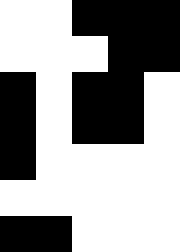[["white", "white", "black", "black", "black"], ["white", "white", "white", "black", "black"], ["black", "white", "black", "black", "white"], ["black", "white", "black", "black", "white"], ["black", "white", "white", "white", "white"], ["white", "white", "white", "white", "white"], ["black", "black", "white", "white", "white"]]